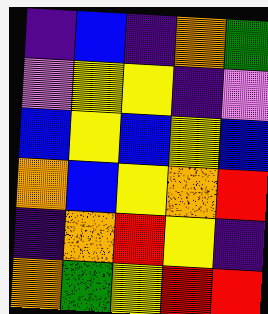[["indigo", "blue", "indigo", "orange", "green"], ["violet", "yellow", "yellow", "indigo", "violet"], ["blue", "yellow", "blue", "yellow", "blue"], ["orange", "blue", "yellow", "orange", "red"], ["indigo", "orange", "red", "yellow", "indigo"], ["orange", "green", "yellow", "red", "red"]]